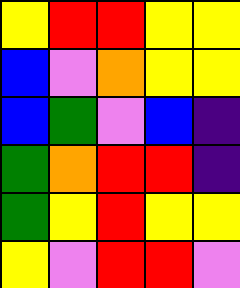[["yellow", "red", "red", "yellow", "yellow"], ["blue", "violet", "orange", "yellow", "yellow"], ["blue", "green", "violet", "blue", "indigo"], ["green", "orange", "red", "red", "indigo"], ["green", "yellow", "red", "yellow", "yellow"], ["yellow", "violet", "red", "red", "violet"]]